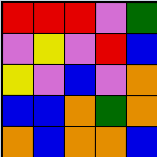[["red", "red", "red", "violet", "green"], ["violet", "yellow", "violet", "red", "blue"], ["yellow", "violet", "blue", "violet", "orange"], ["blue", "blue", "orange", "green", "orange"], ["orange", "blue", "orange", "orange", "blue"]]